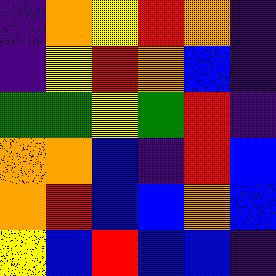[["indigo", "orange", "yellow", "red", "orange", "indigo"], ["indigo", "yellow", "red", "orange", "blue", "indigo"], ["green", "green", "yellow", "green", "red", "indigo"], ["orange", "orange", "blue", "indigo", "red", "blue"], ["orange", "red", "blue", "blue", "orange", "blue"], ["yellow", "blue", "red", "blue", "blue", "indigo"]]